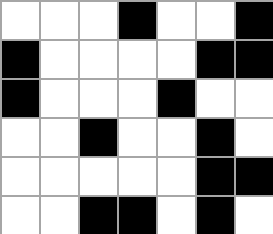[["white", "white", "white", "black", "white", "white", "black"], ["black", "white", "white", "white", "white", "black", "black"], ["black", "white", "white", "white", "black", "white", "white"], ["white", "white", "black", "white", "white", "black", "white"], ["white", "white", "white", "white", "white", "black", "black"], ["white", "white", "black", "black", "white", "black", "white"]]